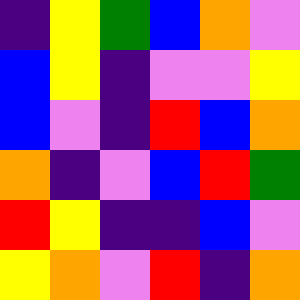[["indigo", "yellow", "green", "blue", "orange", "violet"], ["blue", "yellow", "indigo", "violet", "violet", "yellow"], ["blue", "violet", "indigo", "red", "blue", "orange"], ["orange", "indigo", "violet", "blue", "red", "green"], ["red", "yellow", "indigo", "indigo", "blue", "violet"], ["yellow", "orange", "violet", "red", "indigo", "orange"]]